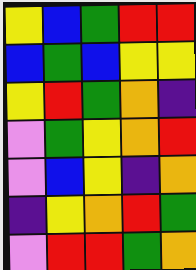[["yellow", "blue", "green", "red", "red"], ["blue", "green", "blue", "yellow", "yellow"], ["yellow", "red", "green", "orange", "indigo"], ["violet", "green", "yellow", "orange", "red"], ["violet", "blue", "yellow", "indigo", "orange"], ["indigo", "yellow", "orange", "red", "green"], ["violet", "red", "red", "green", "orange"]]